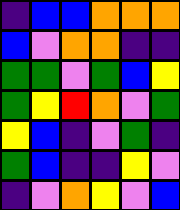[["indigo", "blue", "blue", "orange", "orange", "orange"], ["blue", "violet", "orange", "orange", "indigo", "indigo"], ["green", "green", "violet", "green", "blue", "yellow"], ["green", "yellow", "red", "orange", "violet", "green"], ["yellow", "blue", "indigo", "violet", "green", "indigo"], ["green", "blue", "indigo", "indigo", "yellow", "violet"], ["indigo", "violet", "orange", "yellow", "violet", "blue"]]